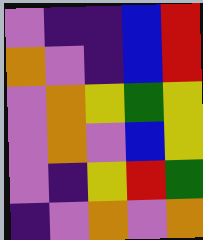[["violet", "indigo", "indigo", "blue", "red"], ["orange", "violet", "indigo", "blue", "red"], ["violet", "orange", "yellow", "green", "yellow"], ["violet", "orange", "violet", "blue", "yellow"], ["violet", "indigo", "yellow", "red", "green"], ["indigo", "violet", "orange", "violet", "orange"]]